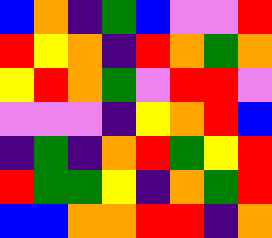[["blue", "orange", "indigo", "green", "blue", "violet", "violet", "red"], ["red", "yellow", "orange", "indigo", "red", "orange", "green", "orange"], ["yellow", "red", "orange", "green", "violet", "red", "red", "violet"], ["violet", "violet", "violet", "indigo", "yellow", "orange", "red", "blue"], ["indigo", "green", "indigo", "orange", "red", "green", "yellow", "red"], ["red", "green", "green", "yellow", "indigo", "orange", "green", "red"], ["blue", "blue", "orange", "orange", "red", "red", "indigo", "orange"]]